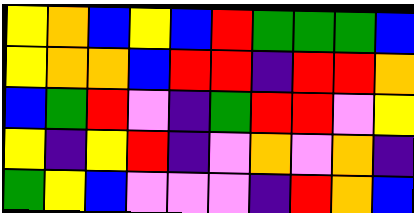[["yellow", "orange", "blue", "yellow", "blue", "red", "green", "green", "green", "blue"], ["yellow", "orange", "orange", "blue", "red", "red", "indigo", "red", "red", "orange"], ["blue", "green", "red", "violet", "indigo", "green", "red", "red", "violet", "yellow"], ["yellow", "indigo", "yellow", "red", "indigo", "violet", "orange", "violet", "orange", "indigo"], ["green", "yellow", "blue", "violet", "violet", "violet", "indigo", "red", "orange", "blue"]]